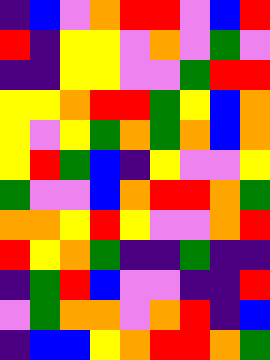[["indigo", "blue", "violet", "orange", "red", "red", "violet", "blue", "red"], ["red", "indigo", "yellow", "yellow", "violet", "orange", "violet", "green", "violet"], ["indigo", "indigo", "yellow", "yellow", "violet", "violet", "green", "red", "red"], ["yellow", "yellow", "orange", "red", "red", "green", "yellow", "blue", "orange"], ["yellow", "violet", "yellow", "green", "orange", "green", "orange", "blue", "orange"], ["yellow", "red", "green", "blue", "indigo", "yellow", "violet", "violet", "yellow"], ["green", "violet", "violet", "blue", "orange", "red", "red", "orange", "green"], ["orange", "orange", "yellow", "red", "yellow", "violet", "violet", "orange", "red"], ["red", "yellow", "orange", "green", "indigo", "indigo", "green", "indigo", "indigo"], ["indigo", "green", "red", "blue", "violet", "violet", "indigo", "indigo", "red"], ["violet", "green", "orange", "orange", "violet", "orange", "red", "indigo", "blue"], ["indigo", "blue", "blue", "yellow", "orange", "red", "red", "orange", "green"]]